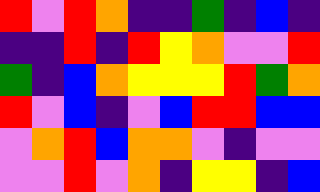[["red", "violet", "red", "orange", "indigo", "indigo", "green", "indigo", "blue", "indigo"], ["indigo", "indigo", "red", "indigo", "red", "yellow", "orange", "violet", "violet", "red"], ["green", "indigo", "blue", "orange", "yellow", "yellow", "yellow", "red", "green", "orange"], ["red", "violet", "blue", "indigo", "violet", "blue", "red", "red", "blue", "blue"], ["violet", "orange", "red", "blue", "orange", "orange", "violet", "indigo", "violet", "violet"], ["violet", "violet", "red", "violet", "orange", "indigo", "yellow", "yellow", "indigo", "blue"]]